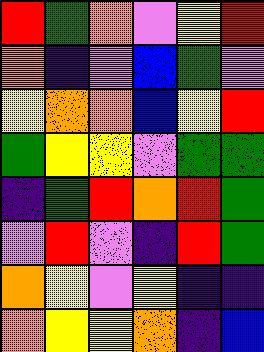[["red", "green", "orange", "violet", "yellow", "red"], ["orange", "indigo", "violet", "blue", "green", "violet"], ["yellow", "orange", "orange", "blue", "yellow", "red"], ["green", "yellow", "yellow", "violet", "green", "green"], ["indigo", "green", "red", "orange", "red", "green"], ["violet", "red", "violet", "indigo", "red", "green"], ["orange", "yellow", "violet", "yellow", "indigo", "indigo"], ["orange", "yellow", "yellow", "orange", "indigo", "blue"]]